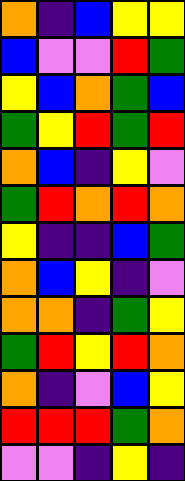[["orange", "indigo", "blue", "yellow", "yellow"], ["blue", "violet", "violet", "red", "green"], ["yellow", "blue", "orange", "green", "blue"], ["green", "yellow", "red", "green", "red"], ["orange", "blue", "indigo", "yellow", "violet"], ["green", "red", "orange", "red", "orange"], ["yellow", "indigo", "indigo", "blue", "green"], ["orange", "blue", "yellow", "indigo", "violet"], ["orange", "orange", "indigo", "green", "yellow"], ["green", "red", "yellow", "red", "orange"], ["orange", "indigo", "violet", "blue", "yellow"], ["red", "red", "red", "green", "orange"], ["violet", "violet", "indigo", "yellow", "indigo"]]